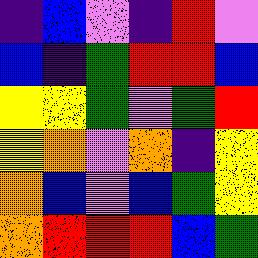[["indigo", "blue", "violet", "indigo", "red", "violet"], ["blue", "indigo", "green", "red", "red", "blue"], ["yellow", "yellow", "green", "violet", "green", "red"], ["yellow", "orange", "violet", "orange", "indigo", "yellow"], ["orange", "blue", "violet", "blue", "green", "yellow"], ["orange", "red", "red", "red", "blue", "green"]]